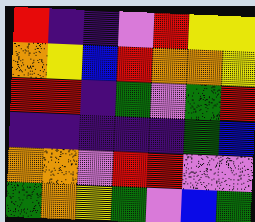[["red", "indigo", "indigo", "violet", "red", "yellow", "yellow"], ["orange", "yellow", "blue", "red", "orange", "orange", "yellow"], ["red", "red", "indigo", "green", "violet", "green", "red"], ["indigo", "indigo", "indigo", "indigo", "indigo", "green", "blue"], ["orange", "orange", "violet", "red", "red", "violet", "violet"], ["green", "orange", "yellow", "green", "violet", "blue", "green"]]